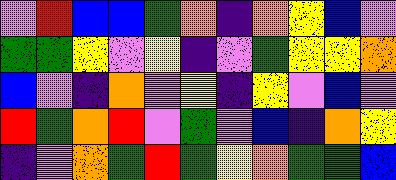[["violet", "red", "blue", "blue", "green", "orange", "indigo", "orange", "yellow", "blue", "violet"], ["green", "green", "yellow", "violet", "yellow", "indigo", "violet", "green", "yellow", "yellow", "orange"], ["blue", "violet", "indigo", "orange", "violet", "yellow", "indigo", "yellow", "violet", "blue", "violet"], ["red", "green", "orange", "red", "violet", "green", "violet", "blue", "indigo", "orange", "yellow"], ["indigo", "violet", "orange", "green", "red", "green", "yellow", "orange", "green", "green", "blue"]]